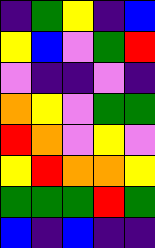[["indigo", "green", "yellow", "indigo", "blue"], ["yellow", "blue", "violet", "green", "red"], ["violet", "indigo", "indigo", "violet", "indigo"], ["orange", "yellow", "violet", "green", "green"], ["red", "orange", "violet", "yellow", "violet"], ["yellow", "red", "orange", "orange", "yellow"], ["green", "green", "green", "red", "green"], ["blue", "indigo", "blue", "indigo", "indigo"]]